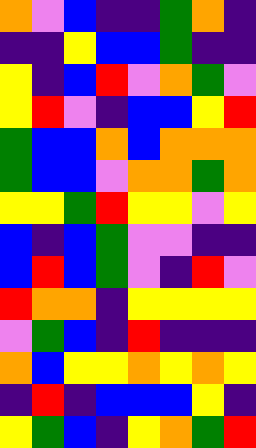[["orange", "violet", "blue", "indigo", "indigo", "green", "orange", "indigo"], ["indigo", "indigo", "yellow", "blue", "blue", "green", "indigo", "indigo"], ["yellow", "indigo", "blue", "red", "violet", "orange", "green", "violet"], ["yellow", "red", "violet", "indigo", "blue", "blue", "yellow", "red"], ["green", "blue", "blue", "orange", "blue", "orange", "orange", "orange"], ["green", "blue", "blue", "violet", "orange", "orange", "green", "orange"], ["yellow", "yellow", "green", "red", "yellow", "yellow", "violet", "yellow"], ["blue", "indigo", "blue", "green", "violet", "violet", "indigo", "indigo"], ["blue", "red", "blue", "green", "violet", "indigo", "red", "violet"], ["red", "orange", "orange", "indigo", "yellow", "yellow", "yellow", "yellow"], ["violet", "green", "blue", "indigo", "red", "indigo", "indigo", "indigo"], ["orange", "blue", "yellow", "yellow", "orange", "yellow", "orange", "yellow"], ["indigo", "red", "indigo", "blue", "blue", "blue", "yellow", "indigo"], ["yellow", "green", "blue", "indigo", "yellow", "orange", "green", "red"]]